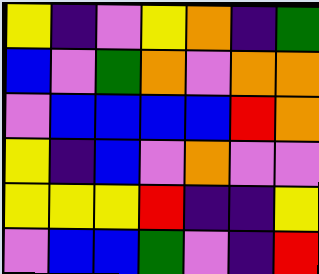[["yellow", "indigo", "violet", "yellow", "orange", "indigo", "green"], ["blue", "violet", "green", "orange", "violet", "orange", "orange"], ["violet", "blue", "blue", "blue", "blue", "red", "orange"], ["yellow", "indigo", "blue", "violet", "orange", "violet", "violet"], ["yellow", "yellow", "yellow", "red", "indigo", "indigo", "yellow"], ["violet", "blue", "blue", "green", "violet", "indigo", "red"]]